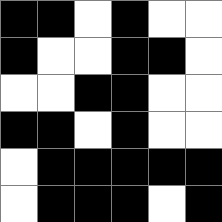[["black", "black", "white", "black", "white", "white"], ["black", "white", "white", "black", "black", "white"], ["white", "white", "black", "black", "white", "white"], ["black", "black", "white", "black", "white", "white"], ["white", "black", "black", "black", "black", "black"], ["white", "black", "black", "black", "white", "black"]]